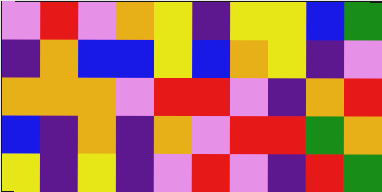[["violet", "red", "violet", "orange", "yellow", "indigo", "yellow", "yellow", "blue", "green"], ["indigo", "orange", "blue", "blue", "yellow", "blue", "orange", "yellow", "indigo", "violet"], ["orange", "orange", "orange", "violet", "red", "red", "violet", "indigo", "orange", "red"], ["blue", "indigo", "orange", "indigo", "orange", "violet", "red", "red", "green", "orange"], ["yellow", "indigo", "yellow", "indigo", "violet", "red", "violet", "indigo", "red", "green"]]